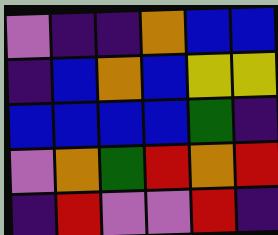[["violet", "indigo", "indigo", "orange", "blue", "blue"], ["indigo", "blue", "orange", "blue", "yellow", "yellow"], ["blue", "blue", "blue", "blue", "green", "indigo"], ["violet", "orange", "green", "red", "orange", "red"], ["indigo", "red", "violet", "violet", "red", "indigo"]]